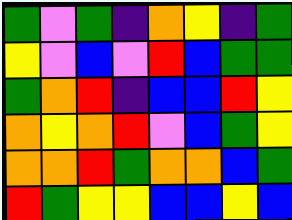[["green", "violet", "green", "indigo", "orange", "yellow", "indigo", "green"], ["yellow", "violet", "blue", "violet", "red", "blue", "green", "green"], ["green", "orange", "red", "indigo", "blue", "blue", "red", "yellow"], ["orange", "yellow", "orange", "red", "violet", "blue", "green", "yellow"], ["orange", "orange", "red", "green", "orange", "orange", "blue", "green"], ["red", "green", "yellow", "yellow", "blue", "blue", "yellow", "blue"]]